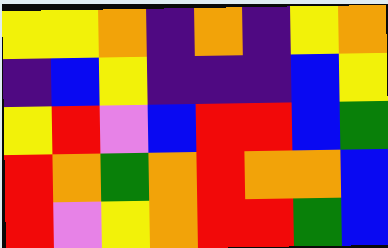[["yellow", "yellow", "orange", "indigo", "orange", "indigo", "yellow", "orange"], ["indigo", "blue", "yellow", "indigo", "indigo", "indigo", "blue", "yellow"], ["yellow", "red", "violet", "blue", "red", "red", "blue", "green"], ["red", "orange", "green", "orange", "red", "orange", "orange", "blue"], ["red", "violet", "yellow", "orange", "red", "red", "green", "blue"]]